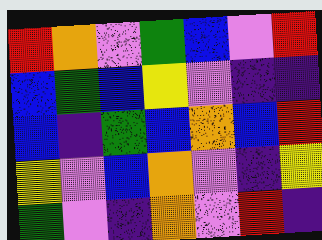[["red", "orange", "violet", "green", "blue", "violet", "red"], ["blue", "green", "blue", "yellow", "violet", "indigo", "indigo"], ["blue", "indigo", "green", "blue", "orange", "blue", "red"], ["yellow", "violet", "blue", "orange", "violet", "indigo", "yellow"], ["green", "violet", "indigo", "orange", "violet", "red", "indigo"]]